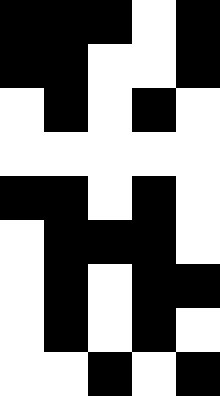[["black", "black", "black", "white", "black"], ["black", "black", "white", "white", "black"], ["white", "black", "white", "black", "white"], ["white", "white", "white", "white", "white"], ["black", "black", "white", "black", "white"], ["white", "black", "black", "black", "white"], ["white", "black", "white", "black", "black"], ["white", "black", "white", "black", "white"], ["white", "white", "black", "white", "black"]]